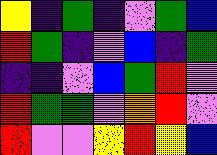[["yellow", "indigo", "green", "indigo", "violet", "green", "blue"], ["red", "green", "indigo", "violet", "blue", "indigo", "green"], ["indigo", "indigo", "violet", "blue", "green", "red", "violet"], ["red", "green", "green", "violet", "orange", "red", "violet"], ["red", "violet", "violet", "yellow", "red", "yellow", "blue"]]